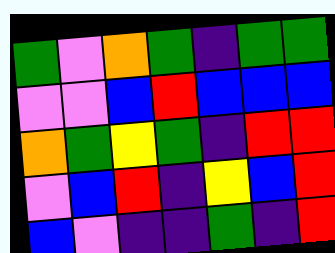[["green", "violet", "orange", "green", "indigo", "green", "green"], ["violet", "violet", "blue", "red", "blue", "blue", "blue"], ["orange", "green", "yellow", "green", "indigo", "red", "red"], ["violet", "blue", "red", "indigo", "yellow", "blue", "red"], ["blue", "violet", "indigo", "indigo", "green", "indigo", "red"]]